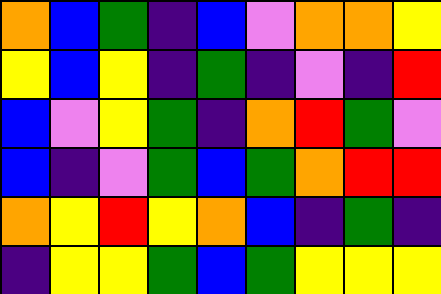[["orange", "blue", "green", "indigo", "blue", "violet", "orange", "orange", "yellow"], ["yellow", "blue", "yellow", "indigo", "green", "indigo", "violet", "indigo", "red"], ["blue", "violet", "yellow", "green", "indigo", "orange", "red", "green", "violet"], ["blue", "indigo", "violet", "green", "blue", "green", "orange", "red", "red"], ["orange", "yellow", "red", "yellow", "orange", "blue", "indigo", "green", "indigo"], ["indigo", "yellow", "yellow", "green", "blue", "green", "yellow", "yellow", "yellow"]]